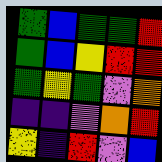[["green", "blue", "green", "green", "red"], ["green", "blue", "yellow", "red", "red"], ["green", "yellow", "green", "violet", "orange"], ["indigo", "indigo", "violet", "orange", "red"], ["yellow", "indigo", "red", "violet", "blue"]]